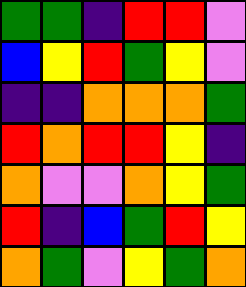[["green", "green", "indigo", "red", "red", "violet"], ["blue", "yellow", "red", "green", "yellow", "violet"], ["indigo", "indigo", "orange", "orange", "orange", "green"], ["red", "orange", "red", "red", "yellow", "indigo"], ["orange", "violet", "violet", "orange", "yellow", "green"], ["red", "indigo", "blue", "green", "red", "yellow"], ["orange", "green", "violet", "yellow", "green", "orange"]]